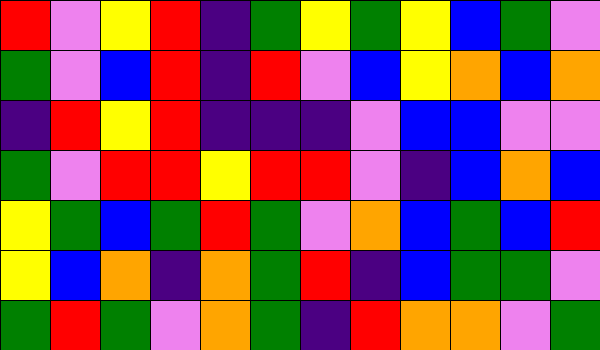[["red", "violet", "yellow", "red", "indigo", "green", "yellow", "green", "yellow", "blue", "green", "violet"], ["green", "violet", "blue", "red", "indigo", "red", "violet", "blue", "yellow", "orange", "blue", "orange"], ["indigo", "red", "yellow", "red", "indigo", "indigo", "indigo", "violet", "blue", "blue", "violet", "violet"], ["green", "violet", "red", "red", "yellow", "red", "red", "violet", "indigo", "blue", "orange", "blue"], ["yellow", "green", "blue", "green", "red", "green", "violet", "orange", "blue", "green", "blue", "red"], ["yellow", "blue", "orange", "indigo", "orange", "green", "red", "indigo", "blue", "green", "green", "violet"], ["green", "red", "green", "violet", "orange", "green", "indigo", "red", "orange", "orange", "violet", "green"]]